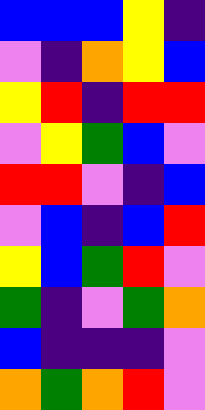[["blue", "blue", "blue", "yellow", "indigo"], ["violet", "indigo", "orange", "yellow", "blue"], ["yellow", "red", "indigo", "red", "red"], ["violet", "yellow", "green", "blue", "violet"], ["red", "red", "violet", "indigo", "blue"], ["violet", "blue", "indigo", "blue", "red"], ["yellow", "blue", "green", "red", "violet"], ["green", "indigo", "violet", "green", "orange"], ["blue", "indigo", "indigo", "indigo", "violet"], ["orange", "green", "orange", "red", "violet"]]